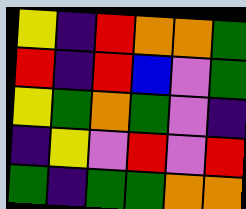[["yellow", "indigo", "red", "orange", "orange", "green"], ["red", "indigo", "red", "blue", "violet", "green"], ["yellow", "green", "orange", "green", "violet", "indigo"], ["indigo", "yellow", "violet", "red", "violet", "red"], ["green", "indigo", "green", "green", "orange", "orange"]]